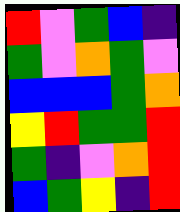[["red", "violet", "green", "blue", "indigo"], ["green", "violet", "orange", "green", "violet"], ["blue", "blue", "blue", "green", "orange"], ["yellow", "red", "green", "green", "red"], ["green", "indigo", "violet", "orange", "red"], ["blue", "green", "yellow", "indigo", "red"]]